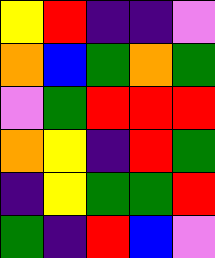[["yellow", "red", "indigo", "indigo", "violet"], ["orange", "blue", "green", "orange", "green"], ["violet", "green", "red", "red", "red"], ["orange", "yellow", "indigo", "red", "green"], ["indigo", "yellow", "green", "green", "red"], ["green", "indigo", "red", "blue", "violet"]]